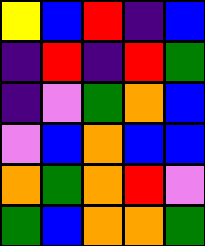[["yellow", "blue", "red", "indigo", "blue"], ["indigo", "red", "indigo", "red", "green"], ["indigo", "violet", "green", "orange", "blue"], ["violet", "blue", "orange", "blue", "blue"], ["orange", "green", "orange", "red", "violet"], ["green", "blue", "orange", "orange", "green"]]